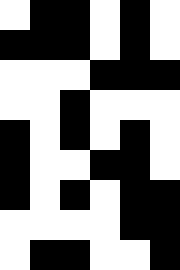[["white", "black", "black", "white", "black", "white"], ["black", "black", "black", "white", "black", "white"], ["white", "white", "white", "black", "black", "black"], ["white", "white", "black", "white", "white", "white"], ["black", "white", "black", "white", "black", "white"], ["black", "white", "white", "black", "black", "white"], ["black", "white", "black", "white", "black", "black"], ["white", "white", "white", "white", "black", "black"], ["white", "black", "black", "white", "white", "black"]]